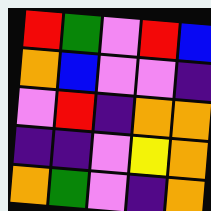[["red", "green", "violet", "red", "blue"], ["orange", "blue", "violet", "violet", "indigo"], ["violet", "red", "indigo", "orange", "orange"], ["indigo", "indigo", "violet", "yellow", "orange"], ["orange", "green", "violet", "indigo", "orange"]]